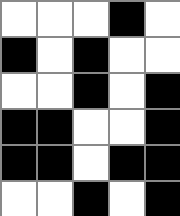[["white", "white", "white", "black", "white"], ["black", "white", "black", "white", "white"], ["white", "white", "black", "white", "black"], ["black", "black", "white", "white", "black"], ["black", "black", "white", "black", "black"], ["white", "white", "black", "white", "black"]]